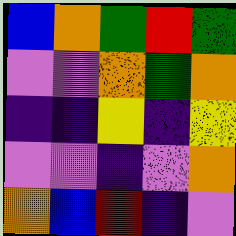[["blue", "orange", "green", "red", "green"], ["violet", "violet", "orange", "green", "orange"], ["indigo", "indigo", "yellow", "indigo", "yellow"], ["violet", "violet", "indigo", "violet", "orange"], ["orange", "blue", "red", "indigo", "violet"]]